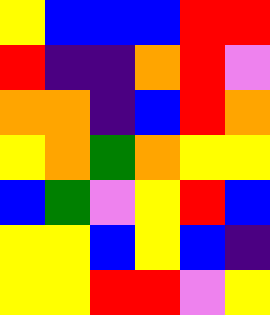[["yellow", "blue", "blue", "blue", "red", "red"], ["red", "indigo", "indigo", "orange", "red", "violet"], ["orange", "orange", "indigo", "blue", "red", "orange"], ["yellow", "orange", "green", "orange", "yellow", "yellow"], ["blue", "green", "violet", "yellow", "red", "blue"], ["yellow", "yellow", "blue", "yellow", "blue", "indigo"], ["yellow", "yellow", "red", "red", "violet", "yellow"]]